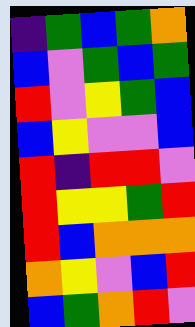[["indigo", "green", "blue", "green", "orange"], ["blue", "violet", "green", "blue", "green"], ["red", "violet", "yellow", "green", "blue"], ["blue", "yellow", "violet", "violet", "blue"], ["red", "indigo", "red", "red", "violet"], ["red", "yellow", "yellow", "green", "red"], ["red", "blue", "orange", "orange", "orange"], ["orange", "yellow", "violet", "blue", "red"], ["blue", "green", "orange", "red", "violet"]]